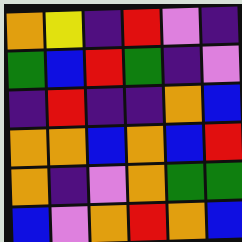[["orange", "yellow", "indigo", "red", "violet", "indigo"], ["green", "blue", "red", "green", "indigo", "violet"], ["indigo", "red", "indigo", "indigo", "orange", "blue"], ["orange", "orange", "blue", "orange", "blue", "red"], ["orange", "indigo", "violet", "orange", "green", "green"], ["blue", "violet", "orange", "red", "orange", "blue"]]